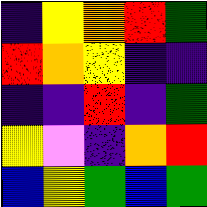[["indigo", "yellow", "orange", "red", "green"], ["red", "orange", "yellow", "indigo", "indigo"], ["indigo", "indigo", "red", "indigo", "green"], ["yellow", "violet", "indigo", "orange", "red"], ["blue", "yellow", "green", "blue", "green"]]